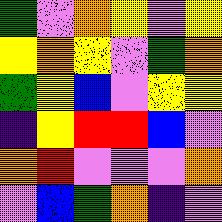[["green", "violet", "orange", "yellow", "violet", "yellow"], ["yellow", "orange", "yellow", "violet", "green", "orange"], ["green", "yellow", "blue", "violet", "yellow", "yellow"], ["indigo", "yellow", "red", "red", "blue", "violet"], ["orange", "red", "violet", "violet", "violet", "orange"], ["violet", "blue", "green", "orange", "indigo", "violet"]]